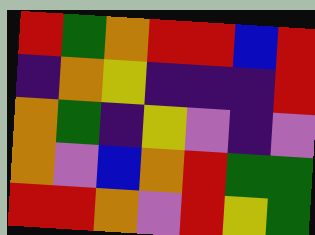[["red", "green", "orange", "red", "red", "blue", "red"], ["indigo", "orange", "yellow", "indigo", "indigo", "indigo", "red"], ["orange", "green", "indigo", "yellow", "violet", "indigo", "violet"], ["orange", "violet", "blue", "orange", "red", "green", "green"], ["red", "red", "orange", "violet", "red", "yellow", "green"]]